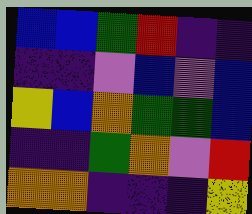[["blue", "blue", "green", "red", "indigo", "indigo"], ["indigo", "indigo", "violet", "blue", "violet", "blue"], ["yellow", "blue", "orange", "green", "green", "blue"], ["indigo", "indigo", "green", "orange", "violet", "red"], ["orange", "orange", "indigo", "indigo", "indigo", "yellow"]]